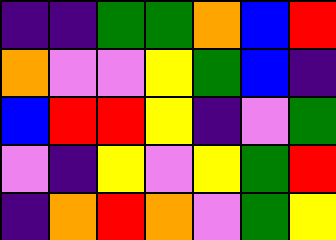[["indigo", "indigo", "green", "green", "orange", "blue", "red"], ["orange", "violet", "violet", "yellow", "green", "blue", "indigo"], ["blue", "red", "red", "yellow", "indigo", "violet", "green"], ["violet", "indigo", "yellow", "violet", "yellow", "green", "red"], ["indigo", "orange", "red", "orange", "violet", "green", "yellow"]]